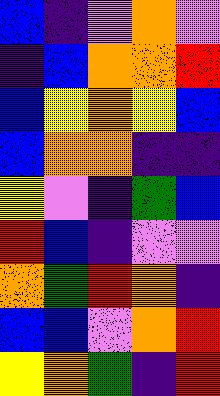[["blue", "indigo", "violet", "orange", "violet"], ["indigo", "blue", "orange", "orange", "red"], ["blue", "yellow", "orange", "yellow", "blue"], ["blue", "orange", "orange", "indigo", "indigo"], ["yellow", "violet", "indigo", "green", "blue"], ["red", "blue", "indigo", "violet", "violet"], ["orange", "green", "red", "orange", "indigo"], ["blue", "blue", "violet", "orange", "red"], ["yellow", "orange", "green", "indigo", "red"]]